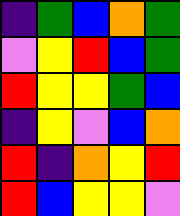[["indigo", "green", "blue", "orange", "green"], ["violet", "yellow", "red", "blue", "green"], ["red", "yellow", "yellow", "green", "blue"], ["indigo", "yellow", "violet", "blue", "orange"], ["red", "indigo", "orange", "yellow", "red"], ["red", "blue", "yellow", "yellow", "violet"]]